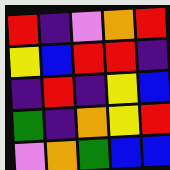[["red", "indigo", "violet", "orange", "red"], ["yellow", "blue", "red", "red", "indigo"], ["indigo", "red", "indigo", "yellow", "blue"], ["green", "indigo", "orange", "yellow", "red"], ["violet", "orange", "green", "blue", "blue"]]